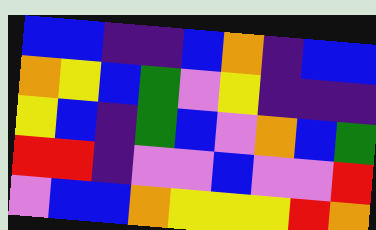[["blue", "blue", "indigo", "indigo", "blue", "orange", "indigo", "blue", "blue"], ["orange", "yellow", "blue", "green", "violet", "yellow", "indigo", "indigo", "indigo"], ["yellow", "blue", "indigo", "green", "blue", "violet", "orange", "blue", "green"], ["red", "red", "indigo", "violet", "violet", "blue", "violet", "violet", "red"], ["violet", "blue", "blue", "orange", "yellow", "yellow", "yellow", "red", "orange"]]